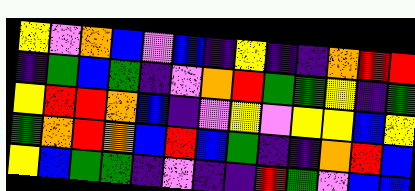[["yellow", "violet", "orange", "blue", "violet", "blue", "indigo", "yellow", "indigo", "indigo", "orange", "red", "red"], ["indigo", "green", "blue", "green", "indigo", "violet", "orange", "red", "green", "green", "yellow", "indigo", "green"], ["yellow", "red", "red", "orange", "blue", "indigo", "violet", "yellow", "violet", "yellow", "yellow", "blue", "yellow"], ["green", "orange", "red", "orange", "blue", "red", "blue", "green", "indigo", "indigo", "orange", "red", "blue"], ["yellow", "blue", "green", "green", "indigo", "violet", "indigo", "indigo", "red", "green", "violet", "blue", "blue"]]